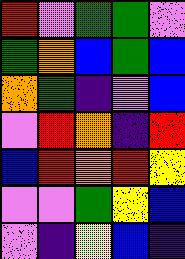[["red", "violet", "green", "green", "violet"], ["green", "orange", "blue", "green", "blue"], ["orange", "green", "indigo", "violet", "blue"], ["violet", "red", "orange", "indigo", "red"], ["blue", "red", "orange", "red", "yellow"], ["violet", "violet", "green", "yellow", "blue"], ["violet", "indigo", "yellow", "blue", "indigo"]]